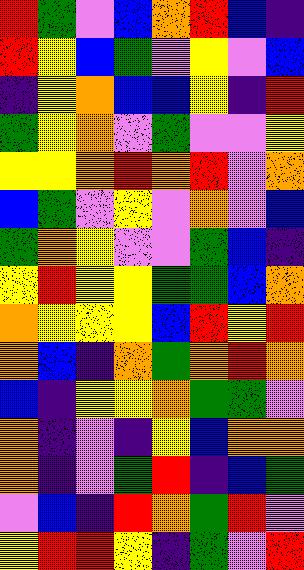[["red", "green", "violet", "blue", "orange", "red", "blue", "indigo"], ["red", "yellow", "blue", "green", "violet", "yellow", "violet", "blue"], ["indigo", "yellow", "orange", "blue", "blue", "yellow", "indigo", "red"], ["green", "yellow", "orange", "violet", "green", "violet", "violet", "yellow"], ["yellow", "yellow", "orange", "red", "orange", "red", "violet", "orange"], ["blue", "green", "violet", "yellow", "violet", "orange", "violet", "blue"], ["green", "orange", "yellow", "violet", "violet", "green", "blue", "indigo"], ["yellow", "red", "yellow", "yellow", "green", "green", "blue", "orange"], ["orange", "yellow", "yellow", "yellow", "blue", "red", "yellow", "red"], ["orange", "blue", "indigo", "orange", "green", "orange", "red", "orange"], ["blue", "indigo", "yellow", "yellow", "orange", "green", "green", "violet"], ["orange", "indigo", "violet", "indigo", "yellow", "blue", "orange", "orange"], ["orange", "indigo", "violet", "green", "red", "indigo", "blue", "green"], ["violet", "blue", "indigo", "red", "orange", "green", "red", "violet"], ["yellow", "red", "red", "yellow", "indigo", "green", "violet", "red"]]